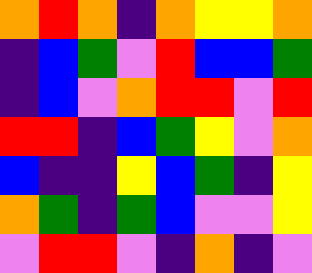[["orange", "red", "orange", "indigo", "orange", "yellow", "yellow", "orange"], ["indigo", "blue", "green", "violet", "red", "blue", "blue", "green"], ["indigo", "blue", "violet", "orange", "red", "red", "violet", "red"], ["red", "red", "indigo", "blue", "green", "yellow", "violet", "orange"], ["blue", "indigo", "indigo", "yellow", "blue", "green", "indigo", "yellow"], ["orange", "green", "indigo", "green", "blue", "violet", "violet", "yellow"], ["violet", "red", "red", "violet", "indigo", "orange", "indigo", "violet"]]